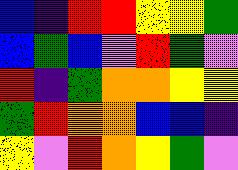[["blue", "indigo", "red", "red", "yellow", "yellow", "green"], ["blue", "green", "blue", "violet", "red", "green", "violet"], ["red", "indigo", "green", "orange", "orange", "yellow", "yellow"], ["green", "red", "orange", "orange", "blue", "blue", "indigo"], ["yellow", "violet", "red", "orange", "yellow", "green", "violet"]]